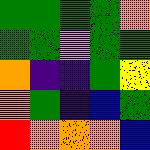[["green", "green", "green", "green", "orange"], ["green", "green", "violet", "green", "green"], ["orange", "indigo", "indigo", "green", "yellow"], ["orange", "green", "indigo", "blue", "green"], ["red", "orange", "orange", "orange", "blue"]]